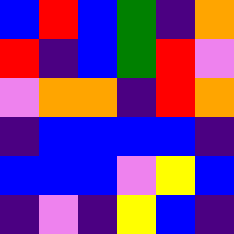[["blue", "red", "blue", "green", "indigo", "orange"], ["red", "indigo", "blue", "green", "red", "violet"], ["violet", "orange", "orange", "indigo", "red", "orange"], ["indigo", "blue", "blue", "blue", "blue", "indigo"], ["blue", "blue", "blue", "violet", "yellow", "blue"], ["indigo", "violet", "indigo", "yellow", "blue", "indigo"]]